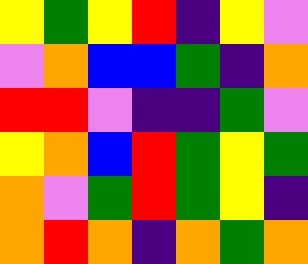[["yellow", "green", "yellow", "red", "indigo", "yellow", "violet"], ["violet", "orange", "blue", "blue", "green", "indigo", "orange"], ["red", "red", "violet", "indigo", "indigo", "green", "violet"], ["yellow", "orange", "blue", "red", "green", "yellow", "green"], ["orange", "violet", "green", "red", "green", "yellow", "indigo"], ["orange", "red", "orange", "indigo", "orange", "green", "orange"]]